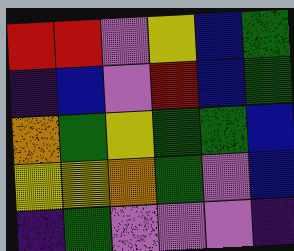[["red", "red", "violet", "yellow", "blue", "green"], ["indigo", "blue", "violet", "red", "blue", "green"], ["orange", "green", "yellow", "green", "green", "blue"], ["yellow", "yellow", "orange", "green", "violet", "blue"], ["indigo", "green", "violet", "violet", "violet", "indigo"]]